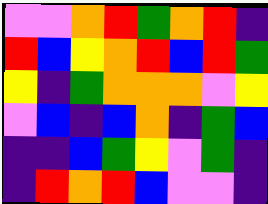[["violet", "violet", "orange", "red", "green", "orange", "red", "indigo"], ["red", "blue", "yellow", "orange", "red", "blue", "red", "green"], ["yellow", "indigo", "green", "orange", "orange", "orange", "violet", "yellow"], ["violet", "blue", "indigo", "blue", "orange", "indigo", "green", "blue"], ["indigo", "indigo", "blue", "green", "yellow", "violet", "green", "indigo"], ["indigo", "red", "orange", "red", "blue", "violet", "violet", "indigo"]]